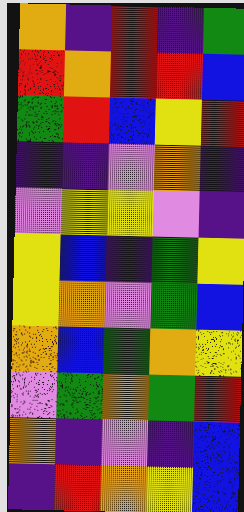[["orange", "indigo", "red", "indigo", "green"], ["red", "orange", "red", "red", "blue"], ["green", "red", "blue", "yellow", "red"], ["indigo", "indigo", "violet", "orange", "indigo"], ["violet", "yellow", "yellow", "violet", "indigo"], ["yellow", "blue", "indigo", "green", "yellow"], ["yellow", "orange", "violet", "green", "blue"], ["orange", "blue", "green", "orange", "yellow"], ["violet", "green", "orange", "green", "red"], ["orange", "indigo", "violet", "indigo", "blue"], ["indigo", "red", "orange", "yellow", "blue"]]